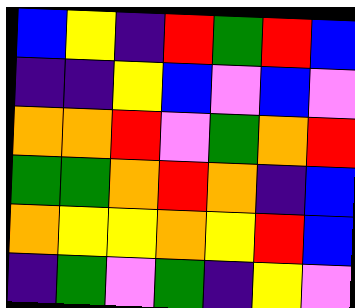[["blue", "yellow", "indigo", "red", "green", "red", "blue"], ["indigo", "indigo", "yellow", "blue", "violet", "blue", "violet"], ["orange", "orange", "red", "violet", "green", "orange", "red"], ["green", "green", "orange", "red", "orange", "indigo", "blue"], ["orange", "yellow", "yellow", "orange", "yellow", "red", "blue"], ["indigo", "green", "violet", "green", "indigo", "yellow", "violet"]]